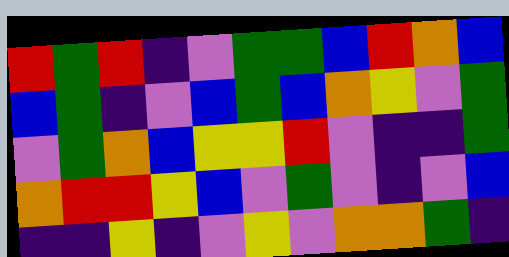[["red", "green", "red", "indigo", "violet", "green", "green", "blue", "red", "orange", "blue"], ["blue", "green", "indigo", "violet", "blue", "green", "blue", "orange", "yellow", "violet", "green"], ["violet", "green", "orange", "blue", "yellow", "yellow", "red", "violet", "indigo", "indigo", "green"], ["orange", "red", "red", "yellow", "blue", "violet", "green", "violet", "indigo", "violet", "blue"], ["indigo", "indigo", "yellow", "indigo", "violet", "yellow", "violet", "orange", "orange", "green", "indigo"]]